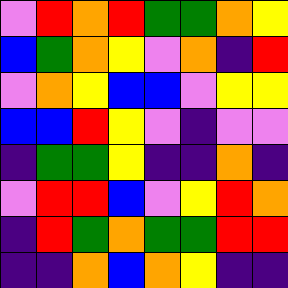[["violet", "red", "orange", "red", "green", "green", "orange", "yellow"], ["blue", "green", "orange", "yellow", "violet", "orange", "indigo", "red"], ["violet", "orange", "yellow", "blue", "blue", "violet", "yellow", "yellow"], ["blue", "blue", "red", "yellow", "violet", "indigo", "violet", "violet"], ["indigo", "green", "green", "yellow", "indigo", "indigo", "orange", "indigo"], ["violet", "red", "red", "blue", "violet", "yellow", "red", "orange"], ["indigo", "red", "green", "orange", "green", "green", "red", "red"], ["indigo", "indigo", "orange", "blue", "orange", "yellow", "indigo", "indigo"]]